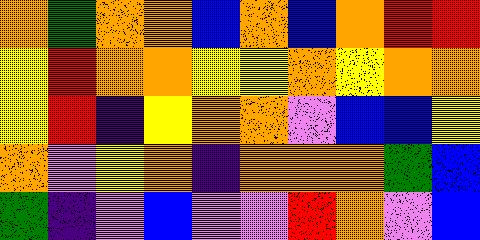[["orange", "green", "orange", "orange", "blue", "orange", "blue", "orange", "red", "red"], ["yellow", "red", "orange", "orange", "yellow", "yellow", "orange", "yellow", "orange", "orange"], ["yellow", "red", "indigo", "yellow", "orange", "orange", "violet", "blue", "blue", "yellow"], ["orange", "violet", "yellow", "orange", "indigo", "orange", "orange", "orange", "green", "blue"], ["green", "indigo", "violet", "blue", "violet", "violet", "red", "orange", "violet", "blue"]]